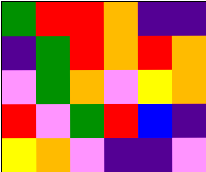[["green", "red", "red", "orange", "indigo", "indigo"], ["indigo", "green", "red", "orange", "red", "orange"], ["violet", "green", "orange", "violet", "yellow", "orange"], ["red", "violet", "green", "red", "blue", "indigo"], ["yellow", "orange", "violet", "indigo", "indigo", "violet"]]